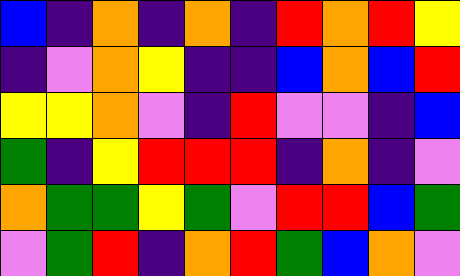[["blue", "indigo", "orange", "indigo", "orange", "indigo", "red", "orange", "red", "yellow"], ["indigo", "violet", "orange", "yellow", "indigo", "indigo", "blue", "orange", "blue", "red"], ["yellow", "yellow", "orange", "violet", "indigo", "red", "violet", "violet", "indigo", "blue"], ["green", "indigo", "yellow", "red", "red", "red", "indigo", "orange", "indigo", "violet"], ["orange", "green", "green", "yellow", "green", "violet", "red", "red", "blue", "green"], ["violet", "green", "red", "indigo", "orange", "red", "green", "blue", "orange", "violet"]]